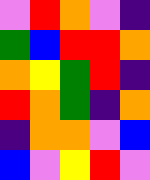[["violet", "red", "orange", "violet", "indigo"], ["green", "blue", "red", "red", "orange"], ["orange", "yellow", "green", "red", "indigo"], ["red", "orange", "green", "indigo", "orange"], ["indigo", "orange", "orange", "violet", "blue"], ["blue", "violet", "yellow", "red", "violet"]]